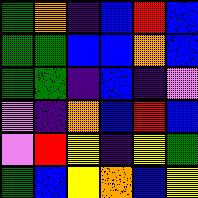[["green", "orange", "indigo", "blue", "red", "blue"], ["green", "green", "blue", "blue", "orange", "blue"], ["green", "green", "indigo", "blue", "indigo", "violet"], ["violet", "indigo", "orange", "blue", "red", "blue"], ["violet", "red", "yellow", "indigo", "yellow", "green"], ["green", "blue", "yellow", "orange", "blue", "yellow"]]